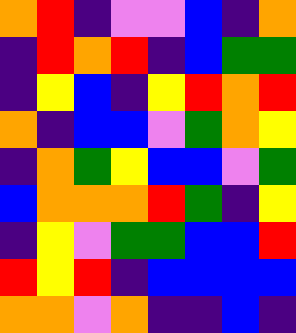[["orange", "red", "indigo", "violet", "violet", "blue", "indigo", "orange"], ["indigo", "red", "orange", "red", "indigo", "blue", "green", "green"], ["indigo", "yellow", "blue", "indigo", "yellow", "red", "orange", "red"], ["orange", "indigo", "blue", "blue", "violet", "green", "orange", "yellow"], ["indigo", "orange", "green", "yellow", "blue", "blue", "violet", "green"], ["blue", "orange", "orange", "orange", "red", "green", "indigo", "yellow"], ["indigo", "yellow", "violet", "green", "green", "blue", "blue", "red"], ["red", "yellow", "red", "indigo", "blue", "blue", "blue", "blue"], ["orange", "orange", "violet", "orange", "indigo", "indigo", "blue", "indigo"]]